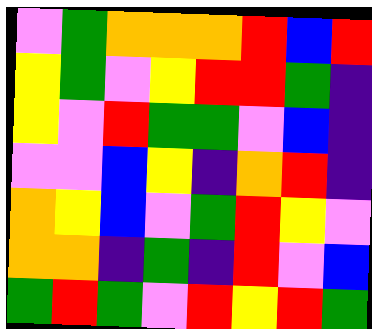[["violet", "green", "orange", "orange", "orange", "red", "blue", "red"], ["yellow", "green", "violet", "yellow", "red", "red", "green", "indigo"], ["yellow", "violet", "red", "green", "green", "violet", "blue", "indigo"], ["violet", "violet", "blue", "yellow", "indigo", "orange", "red", "indigo"], ["orange", "yellow", "blue", "violet", "green", "red", "yellow", "violet"], ["orange", "orange", "indigo", "green", "indigo", "red", "violet", "blue"], ["green", "red", "green", "violet", "red", "yellow", "red", "green"]]